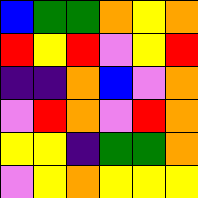[["blue", "green", "green", "orange", "yellow", "orange"], ["red", "yellow", "red", "violet", "yellow", "red"], ["indigo", "indigo", "orange", "blue", "violet", "orange"], ["violet", "red", "orange", "violet", "red", "orange"], ["yellow", "yellow", "indigo", "green", "green", "orange"], ["violet", "yellow", "orange", "yellow", "yellow", "yellow"]]